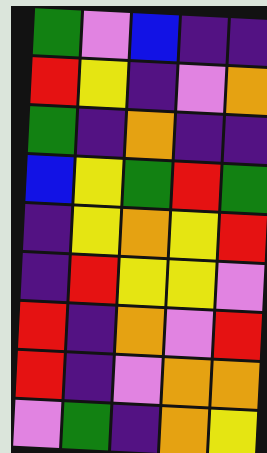[["green", "violet", "blue", "indigo", "indigo"], ["red", "yellow", "indigo", "violet", "orange"], ["green", "indigo", "orange", "indigo", "indigo"], ["blue", "yellow", "green", "red", "green"], ["indigo", "yellow", "orange", "yellow", "red"], ["indigo", "red", "yellow", "yellow", "violet"], ["red", "indigo", "orange", "violet", "red"], ["red", "indigo", "violet", "orange", "orange"], ["violet", "green", "indigo", "orange", "yellow"]]